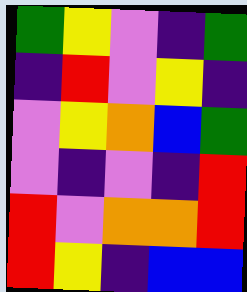[["green", "yellow", "violet", "indigo", "green"], ["indigo", "red", "violet", "yellow", "indigo"], ["violet", "yellow", "orange", "blue", "green"], ["violet", "indigo", "violet", "indigo", "red"], ["red", "violet", "orange", "orange", "red"], ["red", "yellow", "indigo", "blue", "blue"]]